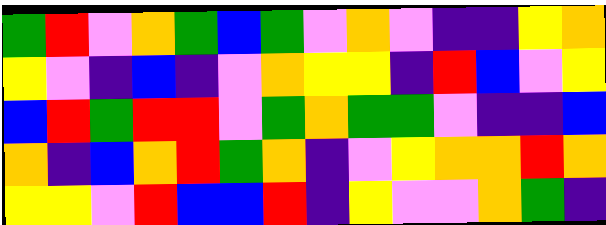[["green", "red", "violet", "orange", "green", "blue", "green", "violet", "orange", "violet", "indigo", "indigo", "yellow", "orange"], ["yellow", "violet", "indigo", "blue", "indigo", "violet", "orange", "yellow", "yellow", "indigo", "red", "blue", "violet", "yellow"], ["blue", "red", "green", "red", "red", "violet", "green", "orange", "green", "green", "violet", "indigo", "indigo", "blue"], ["orange", "indigo", "blue", "orange", "red", "green", "orange", "indigo", "violet", "yellow", "orange", "orange", "red", "orange"], ["yellow", "yellow", "violet", "red", "blue", "blue", "red", "indigo", "yellow", "violet", "violet", "orange", "green", "indigo"]]